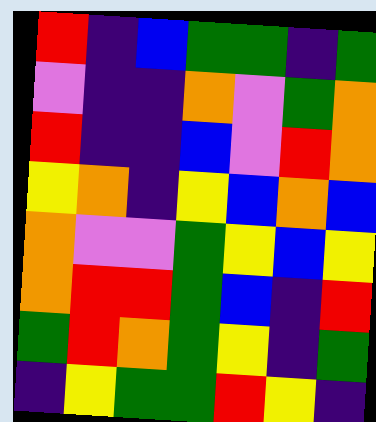[["red", "indigo", "blue", "green", "green", "indigo", "green"], ["violet", "indigo", "indigo", "orange", "violet", "green", "orange"], ["red", "indigo", "indigo", "blue", "violet", "red", "orange"], ["yellow", "orange", "indigo", "yellow", "blue", "orange", "blue"], ["orange", "violet", "violet", "green", "yellow", "blue", "yellow"], ["orange", "red", "red", "green", "blue", "indigo", "red"], ["green", "red", "orange", "green", "yellow", "indigo", "green"], ["indigo", "yellow", "green", "green", "red", "yellow", "indigo"]]